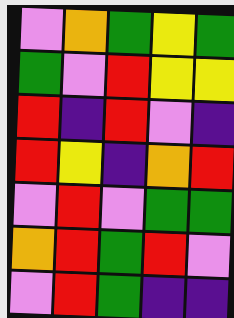[["violet", "orange", "green", "yellow", "green"], ["green", "violet", "red", "yellow", "yellow"], ["red", "indigo", "red", "violet", "indigo"], ["red", "yellow", "indigo", "orange", "red"], ["violet", "red", "violet", "green", "green"], ["orange", "red", "green", "red", "violet"], ["violet", "red", "green", "indigo", "indigo"]]